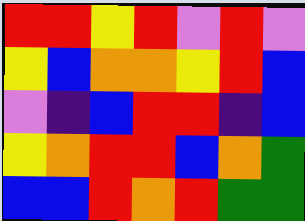[["red", "red", "yellow", "red", "violet", "red", "violet"], ["yellow", "blue", "orange", "orange", "yellow", "red", "blue"], ["violet", "indigo", "blue", "red", "red", "indigo", "blue"], ["yellow", "orange", "red", "red", "blue", "orange", "green"], ["blue", "blue", "red", "orange", "red", "green", "green"]]